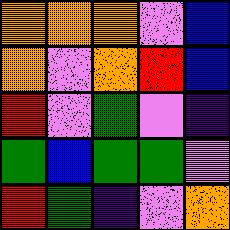[["orange", "orange", "orange", "violet", "blue"], ["orange", "violet", "orange", "red", "blue"], ["red", "violet", "green", "violet", "indigo"], ["green", "blue", "green", "green", "violet"], ["red", "green", "indigo", "violet", "orange"]]